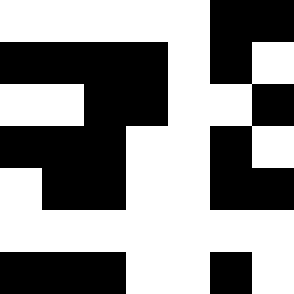[["white", "white", "white", "white", "white", "black", "black"], ["black", "black", "black", "black", "white", "black", "white"], ["white", "white", "black", "black", "white", "white", "black"], ["black", "black", "black", "white", "white", "black", "white"], ["white", "black", "black", "white", "white", "black", "black"], ["white", "white", "white", "white", "white", "white", "white"], ["black", "black", "black", "white", "white", "black", "white"]]